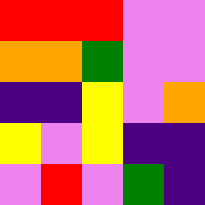[["red", "red", "red", "violet", "violet"], ["orange", "orange", "green", "violet", "violet"], ["indigo", "indigo", "yellow", "violet", "orange"], ["yellow", "violet", "yellow", "indigo", "indigo"], ["violet", "red", "violet", "green", "indigo"]]